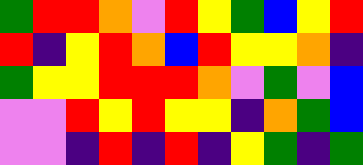[["green", "red", "red", "orange", "violet", "red", "yellow", "green", "blue", "yellow", "red"], ["red", "indigo", "yellow", "red", "orange", "blue", "red", "yellow", "yellow", "orange", "indigo"], ["green", "yellow", "yellow", "red", "red", "red", "orange", "violet", "green", "violet", "blue"], ["violet", "violet", "red", "yellow", "red", "yellow", "yellow", "indigo", "orange", "green", "blue"], ["violet", "violet", "indigo", "red", "indigo", "red", "indigo", "yellow", "green", "indigo", "green"]]